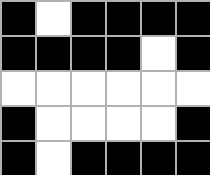[["black", "white", "black", "black", "black", "black"], ["black", "black", "black", "black", "white", "black"], ["white", "white", "white", "white", "white", "white"], ["black", "white", "white", "white", "white", "black"], ["black", "white", "black", "black", "black", "black"]]